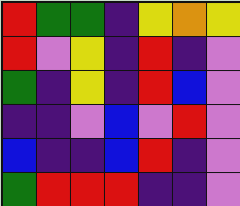[["red", "green", "green", "indigo", "yellow", "orange", "yellow"], ["red", "violet", "yellow", "indigo", "red", "indigo", "violet"], ["green", "indigo", "yellow", "indigo", "red", "blue", "violet"], ["indigo", "indigo", "violet", "blue", "violet", "red", "violet"], ["blue", "indigo", "indigo", "blue", "red", "indigo", "violet"], ["green", "red", "red", "red", "indigo", "indigo", "violet"]]